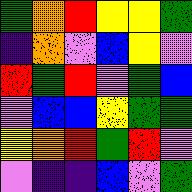[["green", "orange", "red", "yellow", "yellow", "green"], ["indigo", "orange", "violet", "blue", "yellow", "violet"], ["red", "green", "red", "violet", "green", "blue"], ["violet", "blue", "blue", "yellow", "green", "green"], ["yellow", "orange", "red", "green", "red", "violet"], ["violet", "indigo", "indigo", "blue", "violet", "green"]]